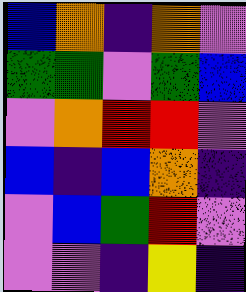[["blue", "orange", "indigo", "orange", "violet"], ["green", "green", "violet", "green", "blue"], ["violet", "orange", "red", "red", "violet"], ["blue", "indigo", "blue", "orange", "indigo"], ["violet", "blue", "green", "red", "violet"], ["violet", "violet", "indigo", "yellow", "indigo"]]